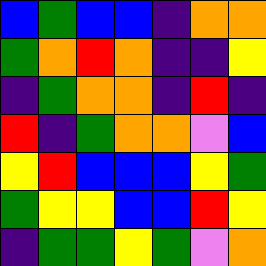[["blue", "green", "blue", "blue", "indigo", "orange", "orange"], ["green", "orange", "red", "orange", "indigo", "indigo", "yellow"], ["indigo", "green", "orange", "orange", "indigo", "red", "indigo"], ["red", "indigo", "green", "orange", "orange", "violet", "blue"], ["yellow", "red", "blue", "blue", "blue", "yellow", "green"], ["green", "yellow", "yellow", "blue", "blue", "red", "yellow"], ["indigo", "green", "green", "yellow", "green", "violet", "orange"]]